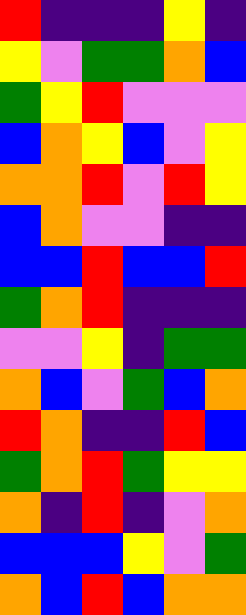[["red", "indigo", "indigo", "indigo", "yellow", "indigo"], ["yellow", "violet", "green", "green", "orange", "blue"], ["green", "yellow", "red", "violet", "violet", "violet"], ["blue", "orange", "yellow", "blue", "violet", "yellow"], ["orange", "orange", "red", "violet", "red", "yellow"], ["blue", "orange", "violet", "violet", "indigo", "indigo"], ["blue", "blue", "red", "blue", "blue", "red"], ["green", "orange", "red", "indigo", "indigo", "indigo"], ["violet", "violet", "yellow", "indigo", "green", "green"], ["orange", "blue", "violet", "green", "blue", "orange"], ["red", "orange", "indigo", "indigo", "red", "blue"], ["green", "orange", "red", "green", "yellow", "yellow"], ["orange", "indigo", "red", "indigo", "violet", "orange"], ["blue", "blue", "blue", "yellow", "violet", "green"], ["orange", "blue", "red", "blue", "orange", "orange"]]